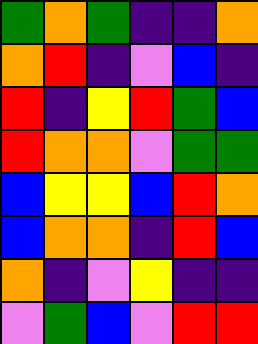[["green", "orange", "green", "indigo", "indigo", "orange"], ["orange", "red", "indigo", "violet", "blue", "indigo"], ["red", "indigo", "yellow", "red", "green", "blue"], ["red", "orange", "orange", "violet", "green", "green"], ["blue", "yellow", "yellow", "blue", "red", "orange"], ["blue", "orange", "orange", "indigo", "red", "blue"], ["orange", "indigo", "violet", "yellow", "indigo", "indigo"], ["violet", "green", "blue", "violet", "red", "red"]]